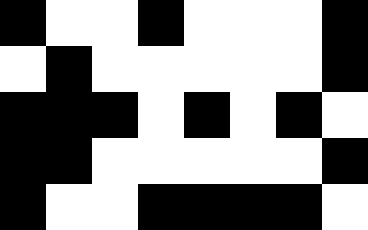[["black", "white", "white", "black", "white", "white", "white", "black"], ["white", "black", "white", "white", "white", "white", "white", "black"], ["black", "black", "black", "white", "black", "white", "black", "white"], ["black", "black", "white", "white", "white", "white", "white", "black"], ["black", "white", "white", "black", "black", "black", "black", "white"]]